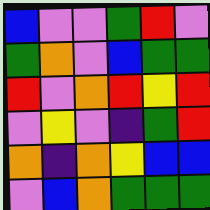[["blue", "violet", "violet", "green", "red", "violet"], ["green", "orange", "violet", "blue", "green", "green"], ["red", "violet", "orange", "red", "yellow", "red"], ["violet", "yellow", "violet", "indigo", "green", "red"], ["orange", "indigo", "orange", "yellow", "blue", "blue"], ["violet", "blue", "orange", "green", "green", "green"]]